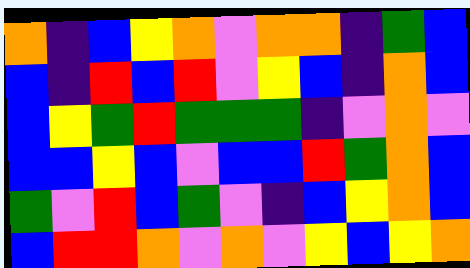[["orange", "indigo", "blue", "yellow", "orange", "violet", "orange", "orange", "indigo", "green", "blue"], ["blue", "indigo", "red", "blue", "red", "violet", "yellow", "blue", "indigo", "orange", "blue"], ["blue", "yellow", "green", "red", "green", "green", "green", "indigo", "violet", "orange", "violet"], ["blue", "blue", "yellow", "blue", "violet", "blue", "blue", "red", "green", "orange", "blue"], ["green", "violet", "red", "blue", "green", "violet", "indigo", "blue", "yellow", "orange", "blue"], ["blue", "red", "red", "orange", "violet", "orange", "violet", "yellow", "blue", "yellow", "orange"]]